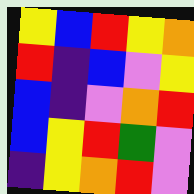[["yellow", "blue", "red", "yellow", "orange"], ["red", "indigo", "blue", "violet", "yellow"], ["blue", "indigo", "violet", "orange", "red"], ["blue", "yellow", "red", "green", "violet"], ["indigo", "yellow", "orange", "red", "violet"]]